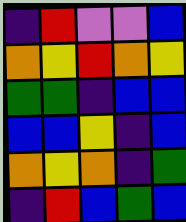[["indigo", "red", "violet", "violet", "blue"], ["orange", "yellow", "red", "orange", "yellow"], ["green", "green", "indigo", "blue", "blue"], ["blue", "blue", "yellow", "indigo", "blue"], ["orange", "yellow", "orange", "indigo", "green"], ["indigo", "red", "blue", "green", "blue"]]